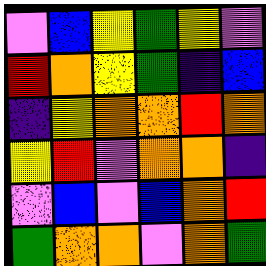[["violet", "blue", "yellow", "green", "yellow", "violet"], ["red", "orange", "yellow", "green", "indigo", "blue"], ["indigo", "yellow", "orange", "orange", "red", "orange"], ["yellow", "red", "violet", "orange", "orange", "indigo"], ["violet", "blue", "violet", "blue", "orange", "red"], ["green", "orange", "orange", "violet", "orange", "green"]]